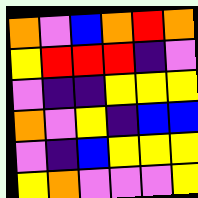[["orange", "violet", "blue", "orange", "red", "orange"], ["yellow", "red", "red", "red", "indigo", "violet"], ["violet", "indigo", "indigo", "yellow", "yellow", "yellow"], ["orange", "violet", "yellow", "indigo", "blue", "blue"], ["violet", "indigo", "blue", "yellow", "yellow", "yellow"], ["yellow", "orange", "violet", "violet", "violet", "yellow"]]